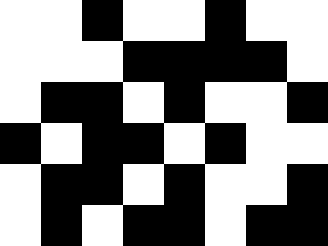[["white", "white", "black", "white", "white", "black", "white", "white"], ["white", "white", "white", "black", "black", "black", "black", "white"], ["white", "black", "black", "white", "black", "white", "white", "black"], ["black", "white", "black", "black", "white", "black", "white", "white"], ["white", "black", "black", "white", "black", "white", "white", "black"], ["white", "black", "white", "black", "black", "white", "black", "black"]]